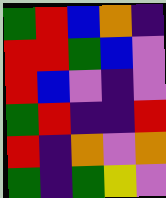[["green", "red", "blue", "orange", "indigo"], ["red", "red", "green", "blue", "violet"], ["red", "blue", "violet", "indigo", "violet"], ["green", "red", "indigo", "indigo", "red"], ["red", "indigo", "orange", "violet", "orange"], ["green", "indigo", "green", "yellow", "violet"]]